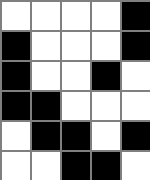[["white", "white", "white", "white", "black"], ["black", "white", "white", "white", "black"], ["black", "white", "white", "black", "white"], ["black", "black", "white", "white", "white"], ["white", "black", "black", "white", "black"], ["white", "white", "black", "black", "white"]]